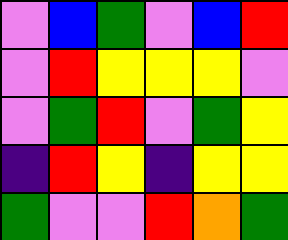[["violet", "blue", "green", "violet", "blue", "red"], ["violet", "red", "yellow", "yellow", "yellow", "violet"], ["violet", "green", "red", "violet", "green", "yellow"], ["indigo", "red", "yellow", "indigo", "yellow", "yellow"], ["green", "violet", "violet", "red", "orange", "green"]]